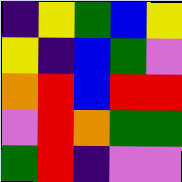[["indigo", "yellow", "green", "blue", "yellow"], ["yellow", "indigo", "blue", "green", "violet"], ["orange", "red", "blue", "red", "red"], ["violet", "red", "orange", "green", "green"], ["green", "red", "indigo", "violet", "violet"]]